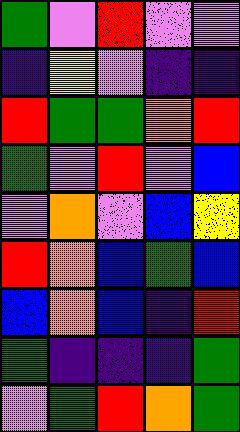[["green", "violet", "red", "violet", "violet"], ["indigo", "yellow", "violet", "indigo", "indigo"], ["red", "green", "green", "orange", "red"], ["green", "violet", "red", "violet", "blue"], ["violet", "orange", "violet", "blue", "yellow"], ["red", "orange", "blue", "green", "blue"], ["blue", "orange", "blue", "indigo", "red"], ["green", "indigo", "indigo", "indigo", "green"], ["violet", "green", "red", "orange", "green"]]